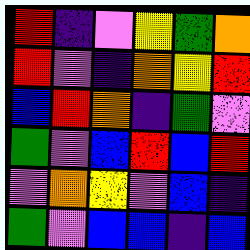[["red", "indigo", "violet", "yellow", "green", "orange"], ["red", "violet", "indigo", "orange", "yellow", "red"], ["blue", "red", "orange", "indigo", "green", "violet"], ["green", "violet", "blue", "red", "blue", "red"], ["violet", "orange", "yellow", "violet", "blue", "indigo"], ["green", "violet", "blue", "blue", "indigo", "blue"]]